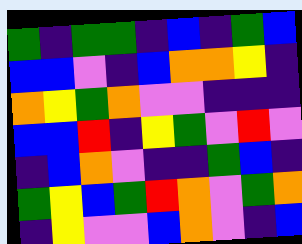[["green", "indigo", "green", "green", "indigo", "blue", "indigo", "green", "blue"], ["blue", "blue", "violet", "indigo", "blue", "orange", "orange", "yellow", "indigo"], ["orange", "yellow", "green", "orange", "violet", "violet", "indigo", "indigo", "indigo"], ["blue", "blue", "red", "indigo", "yellow", "green", "violet", "red", "violet"], ["indigo", "blue", "orange", "violet", "indigo", "indigo", "green", "blue", "indigo"], ["green", "yellow", "blue", "green", "red", "orange", "violet", "green", "orange"], ["indigo", "yellow", "violet", "violet", "blue", "orange", "violet", "indigo", "blue"]]